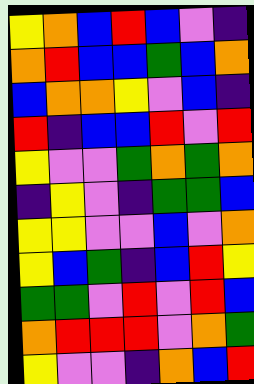[["yellow", "orange", "blue", "red", "blue", "violet", "indigo"], ["orange", "red", "blue", "blue", "green", "blue", "orange"], ["blue", "orange", "orange", "yellow", "violet", "blue", "indigo"], ["red", "indigo", "blue", "blue", "red", "violet", "red"], ["yellow", "violet", "violet", "green", "orange", "green", "orange"], ["indigo", "yellow", "violet", "indigo", "green", "green", "blue"], ["yellow", "yellow", "violet", "violet", "blue", "violet", "orange"], ["yellow", "blue", "green", "indigo", "blue", "red", "yellow"], ["green", "green", "violet", "red", "violet", "red", "blue"], ["orange", "red", "red", "red", "violet", "orange", "green"], ["yellow", "violet", "violet", "indigo", "orange", "blue", "red"]]